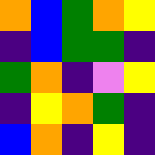[["orange", "blue", "green", "orange", "yellow"], ["indigo", "blue", "green", "green", "indigo"], ["green", "orange", "indigo", "violet", "yellow"], ["indigo", "yellow", "orange", "green", "indigo"], ["blue", "orange", "indigo", "yellow", "indigo"]]